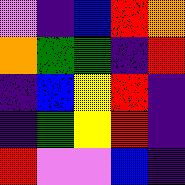[["violet", "indigo", "blue", "red", "orange"], ["orange", "green", "green", "indigo", "red"], ["indigo", "blue", "yellow", "red", "indigo"], ["indigo", "green", "yellow", "red", "indigo"], ["red", "violet", "violet", "blue", "indigo"]]